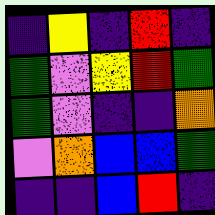[["indigo", "yellow", "indigo", "red", "indigo"], ["green", "violet", "yellow", "red", "green"], ["green", "violet", "indigo", "indigo", "orange"], ["violet", "orange", "blue", "blue", "green"], ["indigo", "indigo", "blue", "red", "indigo"]]